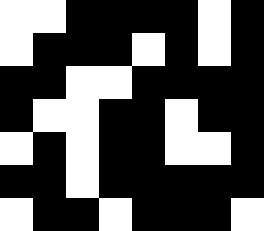[["white", "white", "black", "black", "black", "black", "white", "black"], ["white", "black", "black", "black", "white", "black", "white", "black"], ["black", "black", "white", "white", "black", "black", "black", "black"], ["black", "white", "white", "black", "black", "white", "black", "black"], ["white", "black", "white", "black", "black", "white", "white", "black"], ["black", "black", "white", "black", "black", "black", "black", "black"], ["white", "black", "black", "white", "black", "black", "black", "white"]]